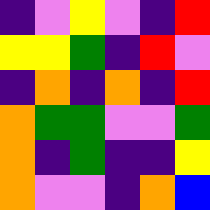[["indigo", "violet", "yellow", "violet", "indigo", "red"], ["yellow", "yellow", "green", "indigo", "red", "violet"], ["indigo", "orange", "indigo", "orange", "indigo", "red"], ["orange", "green", "green", "violet", "violet", "green"], ["orange", "indigo", "green", "indigo", "indigo", "yellow"], ["orange", "violet", "violet", "indigo", "orange", "blue"]]